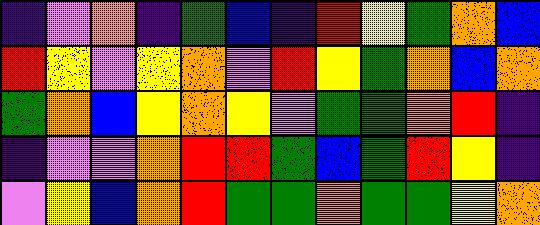[["indigo", "violet", "orange", "indigo", "green", "blue", "indigo", "red", "yellow", "green", "orange", "blue"], ["red", "yellow", "violet", "yellow", "orange", "violet", "red", "yellow", "green", "orange", "blue", "orange"], ["green", "orange", "blue", "yellow", "orange", "yellow", "violet", "green", "green", "orange", "red", "indigo"], ["indigo", "violet", "violet", "orange", "red", "red", "green", "blue", "green", "red", "yellow", "indigo"], ["violet", "yellow", "blue", "orange", "red", "green", "green", "orange", "green", "green", "yellow", "orange"]]